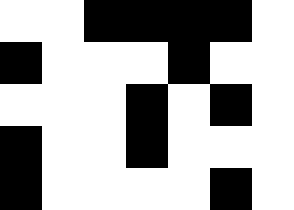[["white", "white", "black", "black", "black", "black", "white"], ["black", "white", "white", "white", "black", "white", "white"], ["white", "white", "white", "black", "white", "black", "white"], ["black", "white", "white", "black", "white", "white", "white"], ["black", "white", "white", "white", "white", "black", "white"]]